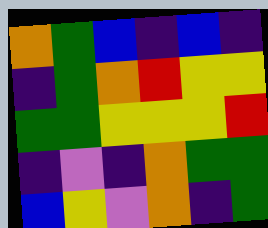[["orange", "green", "blue", "indigo", "blue", "indigo"], ["indigo", "green", "orange", "red", "yellow", "yellow"], ["green", "green", "yellow", "yellow", "yellow", "red"], ["indigo", "violet", "indigo", "orange", "green", "green"], ["blue", "yellow", "violet", "orange", "indigo", "green"]]